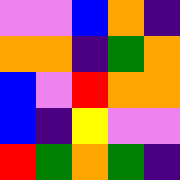[["violet", "violet", "blue", "orange", "indigo"], ["orange", "orange", "indigo", "green", "orange"], ["blue", "violet", "red", "orange", "orange"], ["blue", "indigo", "yellow", "violet", "violet"], ["red", "green", "orange", "green", "indigo"]]